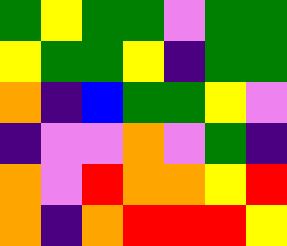[["green", "yellow", "green", "green", "violet", "green", "green"], ["yellow", "green", "green", "yellow", "indigo", "green", "green"], ["orange", "indigo", "blue", "green", "green", "yellow", "violet"], ["indigo", "violet", "violet", "orange", "violet", "green", "indigo"], ["orange", "violet", "red", "orange", "orange", "yellow", "red"], ["orange", "indigo", "orange", "red", "red", "red", "yellow"]]